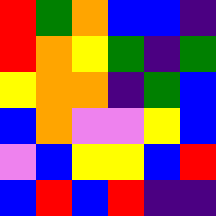[["red", "green", "orange", "blue", "blue", "indigo"], ["red", "orange", "yellow", "green", "indigo", "green"], ["yellow", "orange", "orange", "indigo", "green", "blue"], ["blue", "orange", "violet", "violet", "yellow", "blue"], ["violet", "blue", "yellow", "yellow", "blue", "red"], ["blue", "red", "blue", "red", "indigo", "indigo"]]